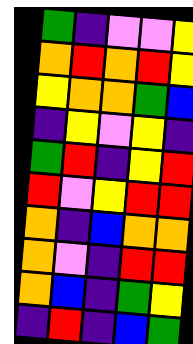[["green", "indigo", "violet", "violet", "yellow"], ["orange", "red", "orange", "red", "yellow"], ["yellow", "orange", "orange", "green", "blue"], ["indigo", "yellow", "violet", "yellow", "indigo"], ["green", "red", "indigo", "yellow", "red"], ["red", "violet", "yellow", "red", "red"], ["orange", "indigo", "blue", "orange", "orange"], ["orange", "violet", "indigo", "red", "red"], ["orange", "blue", "indigo", "green", "yellow"], ["indigo", "red", "indigo", "blue", "green"]]